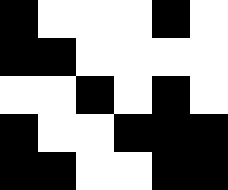[["black", "white", "white", "white", "black", "white"], ["black", "black", "white", "white", "white", "white"], ["white", "white", "black", "white", "black", "white"], ["black", "white", "white", "black", "black", "black"], ["black", "black", "white", "white", "black", "black"]]